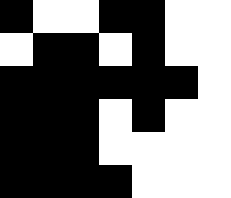[["black", "white", "white", "black", "black", "white", "white"], ["white", "black", "black", "white", "black", "white", "white"], ["black", "black", "black", "black", "black", "black", "white"], ["black", "black", "black", "white", "black", "white", "white"], ["black", "black", "black", "white", "white", "white", "white"], ["black", "black", "black", "black", "white", "white", "white"]]